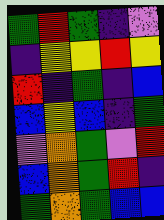[["green", "red", "green", "indigo", "violet"], ["indigo", "yellow", "yellow", "red", "yellow"], ["red", "indigo", "green", "indigo", "blue"], ["blue", "yellow", "blue", "indigo", "green"], ["violet", "orange", "green", "violet", "red"], ["blue", "orange", "green", "red", "indigo"], ["green", "orange", "green", "blue", "blue"]]